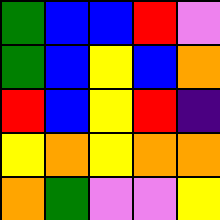[["green", "blue", "blue", "red", "violet"], ["green", "blue", "yellow", "blue", "orange"], ["red", "blue", "yellow", "red", "indigo"], ["yellow", "orange", "yellow", "orange", "orange"], ["orange", "green", "violet", "violet", "yellow"]]